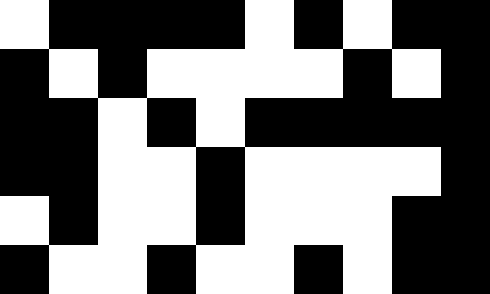[["white", "black", "black", "black", "black", "white", "black", "white", "black", "black"], ["black", "white", "black", "white", "white", "white", "white", "black", "white", "black"], ["black", "black", "white", "black", "white", "black", "black", "black", "black", "black"], ["black", "black", "white", "white", "black", "white", "white", "white", "white", "black"], ["white", "black", "white", "white", "black", "white", "white", "white", "black", "black"], ["black", "white", "white", "black", "white", "white", "black", "white", "black", "black"]]